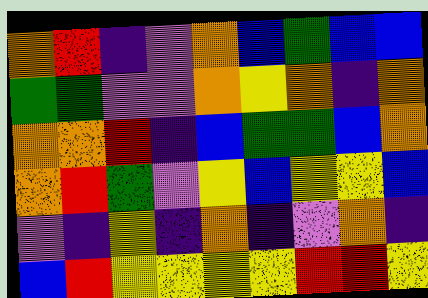[["orange", "red", "indigo", "violet", "orange", "blue", "green", "blue", "blue"], ["green", "green", "violet", "violet", "orange", "yellow", "orange", "indigo", "orange"], ["orange", "orange", "red", "indigo", "blue", "green", "green", "blue", "orange"], ["orange", "red", "green", "violet", "yellow", "blue", "yellow", "yellow", "blue"], ["violet", "indigo", "yellow", "indigo", "orange", "indigo", "violet", "orange", "indigo"], ["blue", "red", "yellow", "yellow", "yellow", "yellow", "red", "red", "yellow"]]